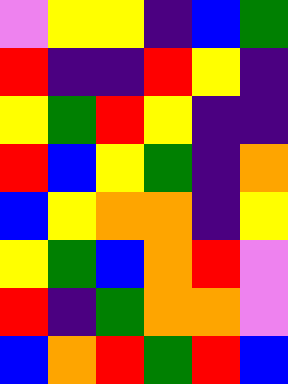[["violet", "yellow", "yellow", "indigo", "blue", "green"], ["red", "indigo", "indigo", "red", "yellow", "indigo"], ["yellow", "green", "red", "yellow", "indigo", "indigo"], ["red", "blue", "yellow", "green", "indigo", "orange"], ["blue", "yellow", "orange", "orange", "indigo", "yellow"], ["yellow", "green", "blue", "orange", "red", "violet"], ["red", "indigo", "green", "orange", "orange", "violet"], ["blue", "orange", "red", "green", "red", "blue"]]